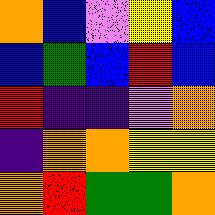[["orange", "blue", "violet", "yellow", "blue"], ["blue", "green", "blue", "red", "blue"], ["red", "indigo", "indigo", "violet", "orange"], ["indigo", "orange", "orange", "yellow", "yellow"], ["orange", "red", "green", "green", "orange"]]